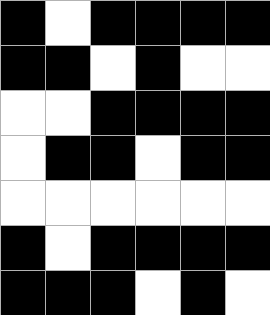[["black", "white", "black", "black", "black", "black"], ["black", "black", "white", "black", "white", "white"], ["white", "white", "black", "black", "black", "black"], ["white", "black", "black", "white", "black", "black"], ["white", "white", "white", "white", "white", "white"], ["black", "white", "black", "black", "black", "black"], ["black", "black", "black", "white", "black", "white"]]